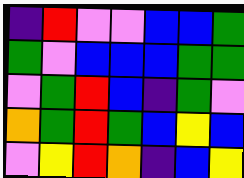[["indigo", "red", "violet", "violet", "blue", "blue", "green"], ["green", "violet", "blue", "blue", "blue", "green", "green"], ["violet", "green", "red", "blue", "indigo", "green", "violet"], ["orange", "green", "red", "green", "blue", "yellow", "blue"], ["violet", "yellow", "red", "orange", "indigo", "blue", "yellow"]]